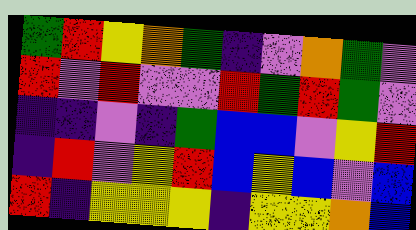[["green", "red", "yellow", "orange", "green", "indigo", "violet", "orange", "green", "violet"], ["red", "violet", "red", "violet", "violet", "red", "green", "red", "green", "violet"], ["indigo", "indigo", "violet", "indigo", "green", "blue", "blue", "violet", "yellow", "red"], ["indigo", "red", "violet", "yellow", "red", "blue", "yellow", "blue", "violet", "blue"], ["red", "indigo", "yellow", "yellow", "yellow", "indigo", "yellow", "yellow", "orange", "blue"]]